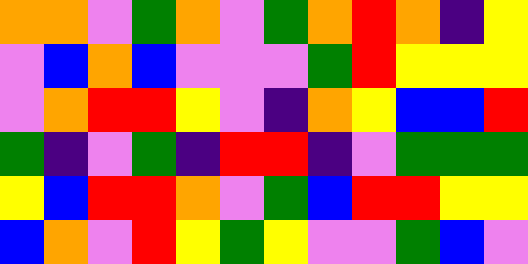[["orange", "orange", "violet", "green", "orange", "violet", "green", "orange", "red", "orange", "indigo", "yellow"], ["violet", "blue", "orange", "blue", "violet", "violet", "violet", "green", "red", "yellow", "yellow", "yellow"], ["violet", "orange", "red", "red", "yellow", "violet", "indigo", "orange", "yellow", "blue", "blue", "red"], ["green", "indigo", "violet", "green", "indigo", "red", "red", "indigo", "violet", "green", "green", "green"], ["yellow", "blue", "red", "red", "orange", "violet", "green", "blue", "red", "red", "yellow", "yellow"], ["blue", "orange", "violet", "red", "yellow", "green", "yellow", "violet", "violet", "green", "blue", "violet"]]